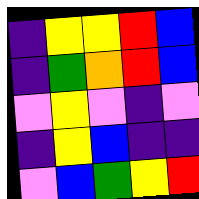[["indigo", "yellow", "yellow", "red", "blue"], ["indigo", "green", "orange", "red", "blue"], ["violet", "yellow", "violet", "indigo", "violet"], ["indigo", "yellow", "blue", "indigo", "indigo"], ["violet", "blue", "green", "yellow", "red"]]